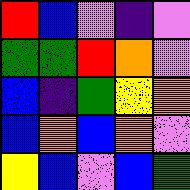[["red", "blue", "violet", "indigo", "violet"], ["green", "green", "red", "orange", "violet"], ["blue", "indigo", "green", "yellow", "orange"], ["blue", "orange", "blue", "orange", "violet"], ["yellow", "blue", "violet", "blue", "green"]]